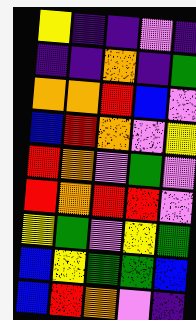[["yellow", "indigo", "indigo", "violet", "indigo"], ["indigo", "indigo", "orange", "indigo", "green"], ["orange", "orange", "red", "blue", "violet"], ["blue", "red", "orange", "violet", "yellow"], ["red", "orange", "violet", "green", "violet"], ["red", "orange", "red", "red", "violet"], ["yellow", "green", "violet", "yellow", "green"], ["blue", "yellow", "green", "green", "blue"], ["blue", "red", "orange", "violet", "indigo"]]